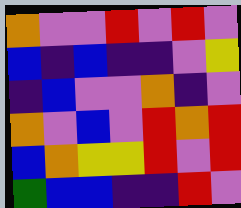[["orange", "violet", "violet", "red", "violet", "red", "violet"], ["blue", "indigo", "blue", "indigo", "indigo", "violet", "yellow"], ["indigo", "blue", "violet", "violet", "orange", "indigo", "violet"], ["orange", "violet", "blue", "violet", "red", "orange", "red"], ["blue", "orange", "yellow", "yellow", "red", "violet", "red"], ["green", "blue", "blue", "indigo", "indigo", "red", "violet"]]